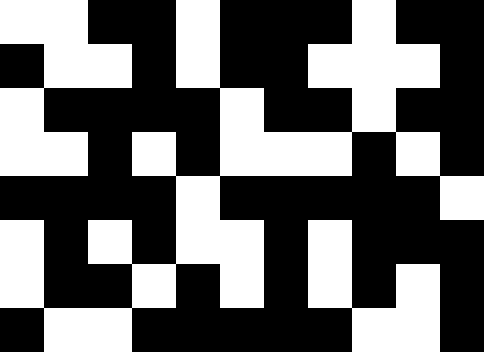[["white", "white", "black", "black", "white", "black", "black", "black", "white", "black", "black"], ["black", "white", "white", "black", "white", "black", "black", "white", "white", "white", "black"], ["white", "black", "black", "black", "black", "white", "black", "black", "white", "black", "black"], ["white", "white", "black", "white", "black", "white", "white", "white", "black", "white", "black"], ["black", "black", "black", "black", "white", "black", "black", "black", "black", "black", "white"], ["white", "black", "white", "black", "white", "white", "black", "white", "black", "black", "black"], ["white", "black", "black", "white", "black", "white", "black", "white", "black", "white", "black"], ["black", "white", "white", "black", "black", "black", "black", "black", "white", "white", "black"]]